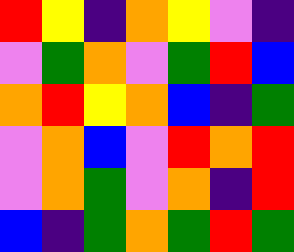[["red", "yellow", "indigo", "orange", "yellow", "violet", "indigo"], ["violet", "green", "orange", "violet", "green", "red", "blue"], ["orange", "red", "yellow", "orange", "blue", "indigo", "green"], ["violet", "orange", "blue", "violet", "red", "orange", "red"], ["violet", "orange", "green", "violet", "orange", "indigo", "red"], ["blue", "indigo", "green", "orange", "green", "red", "green"]]